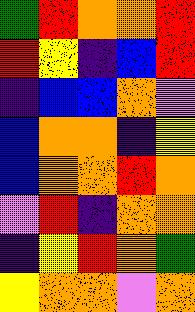[["green", "red", "orange", "orange", "red"], ["red", "yellow", "indigo", "blue", "red"], ["indigo", "blue", "blue", "orange", "violet"], ["blue", "orange", "orange", "indigo", "yellow"], ["blue", "orange", "orange", "red", "orange"], ["violet", "red", "indigo", "orange", "orange"], ["indigo", "yellow", "red", "orange", "green"], ["yellow", "orange", "orange", "violet", "orange"]]